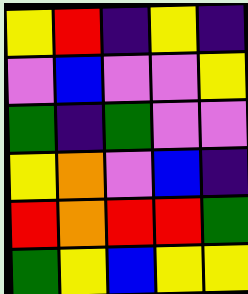[["yellow", "red", "indigo", "yellow", "indigo"], ["violet", "blue", "violet", "violet", "yellow"], ["green", "indigo", "green", "violet", "violet"], ["yellow", "orange", "violet", "blue", "indigo"], ["red", "orange", "red", "red", "green"], ["green", "yellow", "blue", "yellow", "yellow"]]